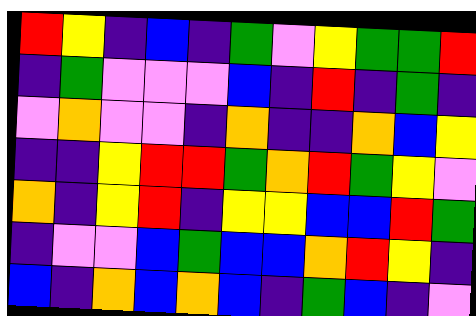[["red", "yellow", "indigo", "blue", "indigo", "green", "violet", "yellow", "green", "green", "red"], ["indigo", "green", "violet", "violet", "violet", "blue", "indigo", "red", "indigo", "green", "indigo"], ["violet", "orange", "violet", "violet", "indigo", "orange", "indigo", "indigo", "orange", "blue", "yellow"], ["indigo", "indigo", "yellow", "red", "red", "green", "orange", "red", "green", "yellow", "violet"], ["orange", "indigo", "yellow", "red", "indigo", "yellow", "yellow", "blue", "blue", "red", "green"], ["indigo", "violet", "violet", "blue", "green", "blue", "blue", "orange", "red", "yellow", "indigo"], ["blue", "indigo", "orange", "blue", "orange", "blue", "indigo", "green", "blue", "indigo", "violet"]]